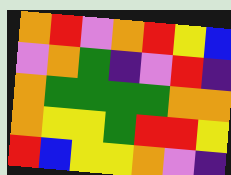[["orange", "red", "violet", "orange", "red", "yellow", "blue"], ["violet", "orange", "green", "indigo", "violet", "red", "indigo"], ["orange", "green", "green", "green", "green", "orange", "orange"], ["orange", "yellow", "yellow", "green", "red", "red", "yellow"], ["red", "blue", "yellow", "yellow", "orange", "violet", "indigo"]]